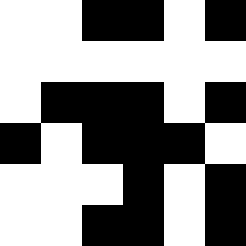[["white", "white", "black", "black", "white", "black"], ["white", "white", "white", "white", "white", "white"], ["white", "black", "black", "black", "white", "black"], ["black", "white", "black", "black", "black", "white"], ["white", "white", "white", "black", "white", "black"], ["white", "white", "black", "black", "white", "black"]]